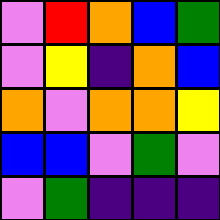[["violet", "red", "orange", "blue", "green"], ["violet", "yellow", "indigo", "orange", "blue"], ["orange", "violet", "orange", "orange", "yellow"], ["blue", "blue", "violet", "green", "violet"], ["violet", "green", "indigo", "indigo", "indigo"]]